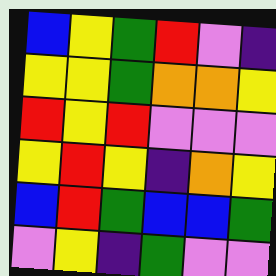[["blue", "yellow", "green", "red", "violet", "indigo"], ["yellow", "yellow", "green", "orange", "orange", "yellow"], ["red", "yellow", "red", "violet", "violet", "violet"], ["yellow", "red", "yellow", "indigo", "orange", "yellow"], ["blue", "red", "green", "blue", "blue", "green"], ["violet", "yellow", "indigo", "green", "violet", "violet"]]